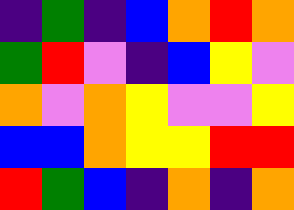[["indigo", "green", "indigo", "blue", "orange", "red", "orange"], ["green", "red", "violet", "indigo", "blue", "yellow", "violet"], ["orange", "violet", "orange", "yellow", "violet", "violet", "yellow"], ["blue", "blue", "orange", "yellow", "yellow", "red", "red"], ["red", "green", "blue", "indigo", "orange", "indigo", "orange"]]